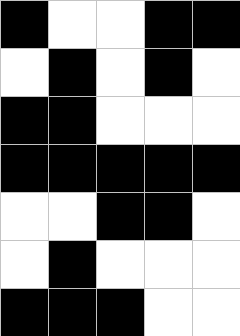[["black", "white", "white", "black", "black"], ["white", "black", "white", "black", "white"], ["black", "black", "white", "white", "white"], ["black", "black", "black", "black", "black"], ["white", "white", "black", "black", "white"], ["white", "black", "white", "white", "white"], ["black", "black", "black", "white", "white"]]